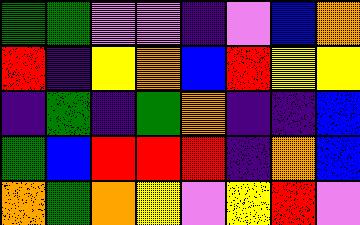[["green", "green", "violet", "violet", "indigo", "violet", "blue", "orange"], ["red", "indigo", "yellow", "orange", "blue", "red", "yellow", "yellow"], ["indigo", "green", "indigo", "green", "orange", "indigo", "indigo", "blue"], ["green", "blue", "red", "red", "red", "indigo", "orange", "blue"], ["orange", "green", "orange", "yellow", "violet", "yellow", "red", "violet"]]